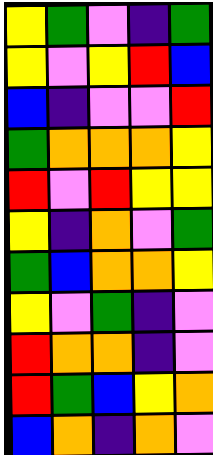[["yellow", "green", "violet", "indigo", "green"], ["yellow", "violet", "yellow", "red", "blue"], ["blue", "indigo", "violet", "violet", "red"], ["green", "orange", "orange", "orange", "yellow"], ["red", "violet", "red", "yellow", "yellow"], ["yellow", "indigo", "orange", "violet", "green"], ["green", "blue", "orange", "orange", "yellow"], ["yellow", "violet", "green", "indigo", "violet"], ["red", "orange", "orange", "indigo", "violet"], ["red", "green", "blue", "yellow", "orange"], ["blue", "orange", "indigo", "orange", "violet"]]